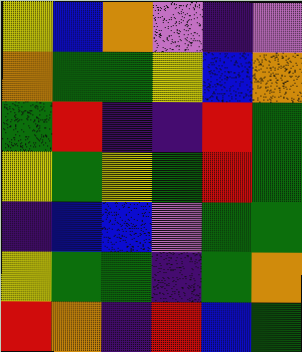[["yellow", "blue", "orange", "violet", "indigo", "violet"], ["orange", "green", "green", "yellow", "blue", "orange"], ["green", "red", "indigo", "indigo", "red", "green"], ["yellow", "green", "yellow", "green", "red", "green"], ["indigo", "blue", "blue", "violet", "green", "green"], ["yellow", "green", "green", "indigo", "green", "orange"], ["red", "orange", "indigo", "red", "blue", "green"]]